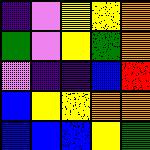[["indigo", "violet", "yellow", "yellow", "orange"], ["green", "violet", "yellow", "green", "orange"], ["violet", "indigo", "indigo", "blue", "red"], ["blue", "yellow", "yellow", "orange", "orange"], ["blue", "blue", "blue", "yellow", "green"]]